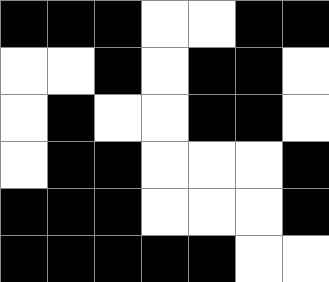[["black", "black", "black", "white", "white", "black", "black"], ["white", "white", "black", "white", "black", "black", "white"], ["white", "black", "white", "white", "black", "black", "white"], ["white", "black", "black", "white", "white", "white", "black"], ["black", "black", "black", "white", "white", "white", "black"], ["black", "black", "black", "black", "black", "white", "white"]]